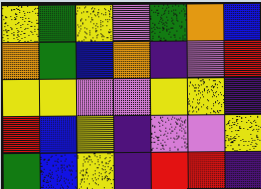[["yellow", "green", "yellow", "violet", "green", "orange", "blue"], ["orange", "green", "blue", "orange", "indigo", "violet", "red"], ["yellow", "yellow", "violet", "violet", "yellow", "yellow", "indigo"], ["red", "blue", "yellow", "indigo", "violet", "violet", "yellow"], ["green", "blue", "yellow", "indigo", "red", "red", "indigo"]]